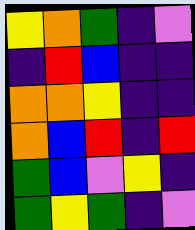[["yellow", "orange", "green", "indigo", "violet"], ["indigo", "red", "blue", "indigo", "indigo"], ["orange", "orange", "yellow", "indigo", "indigo"], ["orange", "blue", "red", "indigo", "red"], ["green", "blue", "violet", "yellow", "indigo"], ["green", "yellow", "green", "indigo", "violet"]]